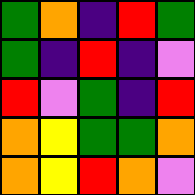[["green", "orange", "indigo", "red", "green"], ["green", "indigo", "red", "indigo", "violet"], ["red", "violet", "green", "indigo", "red"], ["orange", "yellow", "green", "green", "orange"], ["orange", "yellow", "red", "orange", "violet"]]